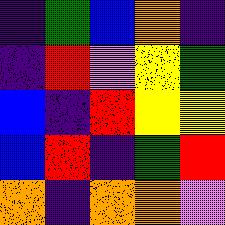[["indigo", "green", "blue", "orange", "indigo"], ["indigo", "red", "violet", "yellow", "green"], ["blue", "indigo", "red", "yellow", "yellow"], ["blue", "red", "indigo", "green", "red"], ["orange", "indigo", "orange", "orange", "violet"]]